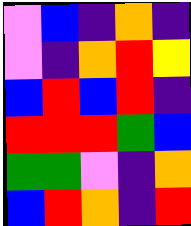[["violet", "blue", "indigo", "orange", "indigo"], ["violet", "indigo", "orange", "red", "yellow"], ["blue", "red", "blue", "red", "indigo"], ["red", "red", "red", "green", "blue"], ["green", "green", "violet", "indigo", "orange"], ["blue", "red", "orange", "indigo", "red"]]